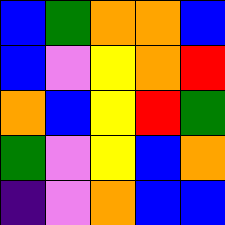[["blue", "green", "orange", "orange", "blue"], ["blue", "violet", "yellow", "orange", "red"], ["orange", "blue", "yellow", "red", "green"], ["green", "violet", "yellow", "blue", "orange"], ["indigo", "violet", "orange", "blue", "blue"]]